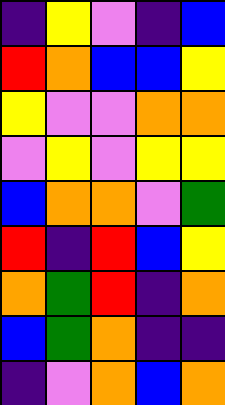[["indigo", "yellow", "violet", "indigo", "blue"], ["red", "orange", "blue", "blue", "yellow"], ["yellow", "violet", "violet", "orange", "orange"], ["violet", "yellow", "violet", "yellow", "yellow"], ["blue", "orange", "orange", "violet", "green"], ["red", "indigo", "red", "blue", "yellow"], ["orange", "green", "red", "indigo", "orange"], ["blue", "green", "orange", "indigo", "indigo"], ["indigo", "violet", "orange", "blue", "orange"]]